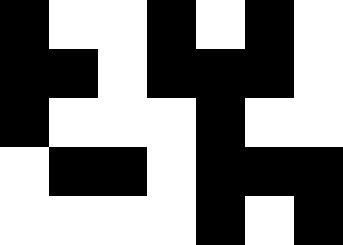[["black", "white", "white", "black", "white", "black", "white"], ["black", "black", "white", "black", "black", "black", "white"], ["black", "white", "white", "white", "black", "white", "white"], ["white", "black", "black", "white", "black", "black", "black"], ["white", "white", "white", "white", "black", "white", "black"]]